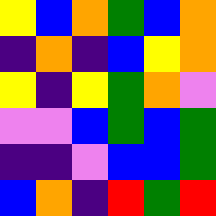[["yellow", "blue", "orange", "green", "blue", "orange"], ["indigo", "orange", "indigo", "blue", "yellow", "orange"], ["yellow", "indigo", "yellow", "green", "orange", "violet"], ["violet", "violet", "blue", "green", "blue", "green"], ["indigo", "indigo", "violet", "blue", "blue", "green"], ["blue", "orange", "indigo", "red", "green", "red"]]